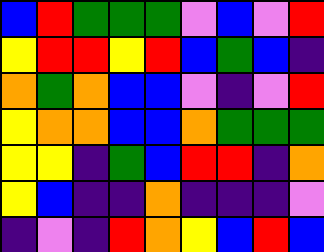[["blue", "red", "green", "green", "green", "violet", "blue", "violet", "red"], ["yellow", "red", "red", "yellow", "red", "blue", "green", "blue", "indigo"], ["orange", "green", "orange", "blue", "blue", "violet", "indigo", "violet", "red"], ["yellow", "orange", "orange", "blue", "blue", "orange", "green", "green", "green"], ["yellow", "yellow", "indigo", "green", "blue", "red", "red", "indigo", "orange"], ["yellow", "blue", "indigo", "indigo", "orange", "indigo", "indigo", "indigo", "violet"], ["indigo", "violet", "indigo", "red", "orange", "yellow", "blue", "red", "blue"]]